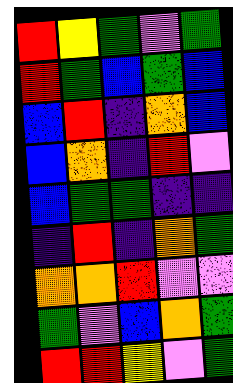[["red", "yellow", "green", "violet", "green"], ["red", "green", "blue", "green", "blue"], ["blue", "red", "indigo", "orange", "blue"], ["blue", "orange", "indigo", "red", "violet"], ["blue", "green", "green", "indigo", "indigo"], ["indigo", "red", "indigo", "orange", "green"], ["orange", "orange", "red", "violet", "violet"], ["green", "violet", "blue", "orange", "green"], ["red", "red", "yellow", "violet", "green"]]